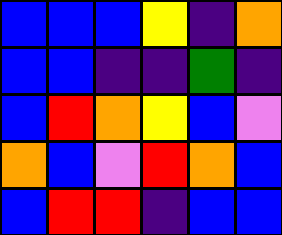[["blue", "blue", "blue", "yellow", "indigo", "orange"], ["blue", "blue", "indigo", "indigo", "green", "indigo"], ["blue", "red", "orange", "yellow", "blue", "violet"], ["orange", "blue", "violet", "red", "orange", "blue"], ["blue", "red", "red", "indigo", "blue", "blue"]]